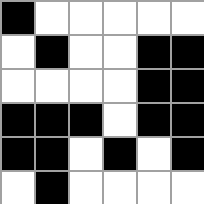[["black", "white", "white", "white", "white", "white"], ["white", "black", "white", "white", "black", "black"], ["white", "white", "white", "white", "black", "black"], ["black", "black", "black", "white", "black", "black"], ["black", "black", "white", "black", "white", "black"], ["white", "black", "white", "white", "white", "white"]]